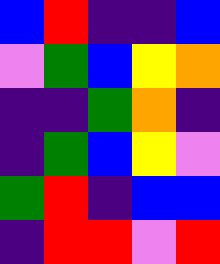[["blue", "red", "indigo", "indigo", "blue"], ["violet", "green", "blue", "yellow", "orange"], ["indigo", "indigo", "green", "orange", "indigo"], ["indigo", "green", "blue", "yellow", "violet"], ["green", "red", "indigo", "blue", "blue"], ["indigo", "red", "red", "violet", "red"]]